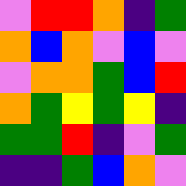[["violet", "red", "red", "orange", "indigo", "green"], ["orange", "blue", "orange", "violet", "blue", "violet"], ["violet", "orange", "orange", "green", "blue", "red"], ["orange", "green", "yellow", "green", "yellow", "indigo"], ["green", "green", "red", "indigo", "violet", "green"], ["indigo", "indigo", "green", "blue", "orange", "violet"]]